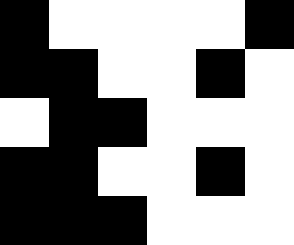[["black", "white", "white", "white", "white", "black"], ["black", "black", "white", "white", "black", "white"], ["white", "black", "black", "white", "white", "white"], ["black", "black", "white", "white", "black", "white"], ["black", "black", "black", "white", "white", "white"]]